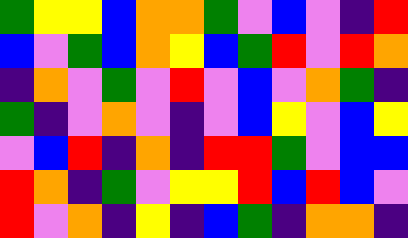[["green", "yellow", "yellow", "blue", "orange", "orange", "green", "violet", "blue", "violet", "indigo", "red"], ["blue", "violet", "green", "blue", "orange", "yellow", "blue", "green", "red", "violet", "red", "orange"], ["indigo", "orange", "violet", "green", "violet", "red", "violet", "blue", "violet", "orange", "green", "indigo"], ["green", "indigo", "violet", "orange", "violet", "indigo", "violet", "blue", "yellow", "violet", "blue", "yellow"], ["violet", "blue", "red", "indigo", "orange", "indigo", "red", "red", "green", "violet", "blue", "blue"], ["red", "orange", "indigo", "green", "violet", "yellow", "yellow", "red", "blue", "red", "blue", "violet"], ["red", "violet", "orange", "indigo", "yellow", "indigo", "blue", "green", "indigo", "orange", "orange", "indigo"]]